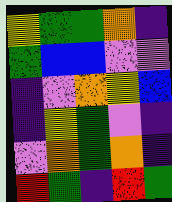[["yellow", "green", "green", "orange", "indigo"], ["green", "blue", "blue", "violet", "violet"], ["indigo", "violet", "orange", "yellow", "blue"], ["indigo", "yellow", "green", "violet", "indigo"], ["violet", "orange", "green", "orange", "indigo"], ["red", "green", "indigo", "red", "green"]]